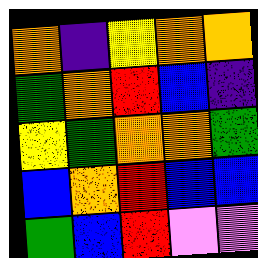[["orange", "indigo", "yellow", "orange", "orange"], ["green", "orange", "red", "blue", "indigo"], ["yellow", "green", "orange", "orange", "green"], ["blue", "orange", "red", "blue", "blue"], ["green", "blue", "red", "violet", "violet"]]